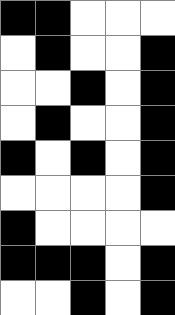[["black", "black", "white", "white", "white"], ["white", "black", "white", "white", "black"], ["white", "white", "black", "white", "black"], ["white", "black", "white", "white", "black"], ["black", "white", "black", "white", "black"], ["white", "white", "white", "white", "black"], ["black", "white", "white", "white", "white"], ["black", "black", "black", "white", "black"], ["white", "white", "black", "white", "black"]]